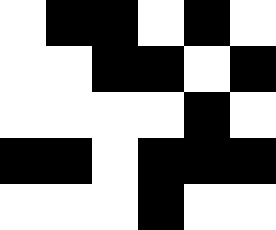[["white", "black", "black", "white", "black", "white"], ["white", "white", "black", "black", "white", "black"], ["white", "white", "white", "white", "black", "white"], ["black", "black", "white", "black", "black", "black"], ["white", "white", "white", "black", "white", "white"]]